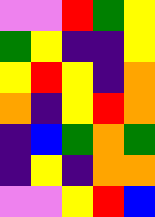[["violet", "violet", "red", "green", "yellow"], ["green", "yellow", "indigo", "indigo", "yellow"], ["yellow", "red", "yellow", "indigo", "orange"], ["orange", "indigo", "yellow", "red", "orange"], ["indigo", "blue", "green", "orange", "green"], ["indigo", "yellow", "indigo", "orange", "orange"], ["violet", "violet", "yellow", "red", "blue"]]